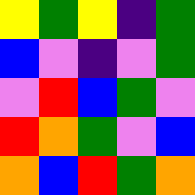[["yellow", "green", "yellow", "indigo", "green"], ["blue", "violet", "indigo", "violet", "green"], ["violet", "red", "blue", "green", "violet"], ["red", "orange", "green", "violet", "blue"], ["orange", "blue", "red", "green", "orange"]]